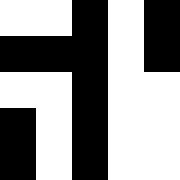[["white", "white", "black", "white", "black"], ["black", "black", "black", "white", "black"], ["white", "white", "black", "white", "white"], ["black", "white", "black", "white", "white"], ["black", "white", "black", "white", "white"]]